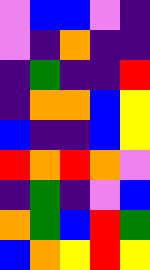[["violet", "blue", "blue", "violet", "indigo"], ["violet", "indigo", "orange", "indigo", "indigo"], ["indigo", "green", "indigo", "indigo", "red"], ["indigo", "orange", "orange", "blue", "yellow"], ["blue", "indigo", "indigo", "blue", "yellow"], ["red", "orange", "red", "orange", "violet"], ["indigo", "green", "indigo", "violet", "blue"], ["orange", "green", "blue", "red", "green"], ["blue", "orange", "yellow", "red", "yellow"]]